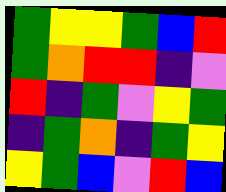[["green", "yellow", "yellow", "green", "blue", "red"], ["green", "orange", "red", "red", "indigo", "violet"], ["red", "indigo", "green", "violet", "yellow", "green"], ["indigo", "green", "orange", "indigo", "green", "yellow"], ["yellow", "green", "blue", "violet", "red", "blue"]]